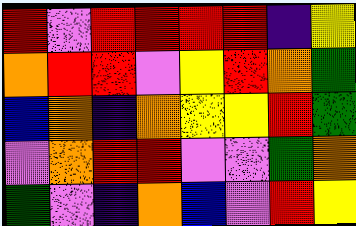[["red", "violet", "red", "red", "red", "red", "indigo", "yellow"], ["orange", "red", "red", "violet", "yellow", "red", "orange", "green"], ["blue", "orange", "indigo", "orange", "yellow", "yellow", "red", "green"], ["violet", "orange", "red", "red", "violet", "violet", "green", "orange"], ["green", "violet", "indigo", "orange", "blue", "violet", "red", "yellow"]]